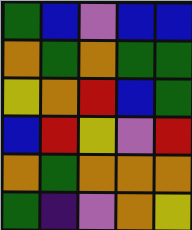[["green", "blue", "violet", "blue", "blue"], ["orange", "green", "orange", "green", "green"], ["yellow", "orange", "red", "blue", "green"], ["blue", "red", "yellow", "violet", "red"], ["orange", "green", "orange", "orange", "orange"], ["green", "indigo", "violet", "orange", "yellow"]]